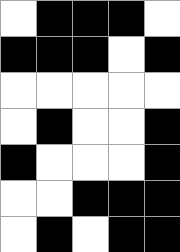[["white", "black", "black", "black", "white"], ["black", "black", "black", "white", "black"], ["white", "white", "white", "white", "white"], ["white", "black", "white", "white", "black"], ["black", "white", "white", "white", "black"], ["white", "white", "black", "black", "black"], ["white", "black", "white", "black", "black"]]